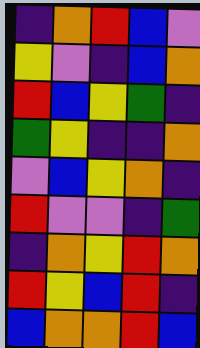[["indigo", "orange", "red", "blue", "violet"], ["yellow", "violet", "indigo", "blue", "orange"], ["red", "blue", "yellow", "green", "indigo"], ["green", "yellow", "indigo", "indigo", "orange"], ["violet", "blue", "yellow", "orange", "indigo"], ["red", "violet", "violet", "indigo", "green"], ["indigo", "orange", "yellow", "red", "orange"], ["red", "yellow", "blue", "red", "indigo"], ["blue", "orange", "orange", "red", "blue"]]